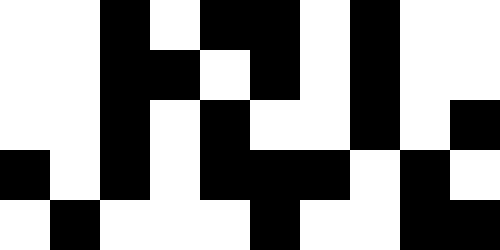[["white", "white", "black", "white", "black", "black", "white", "black", "white", "white"], ["white", "white", "black", "black", "white", "black", "white", "black", "white", "white"], ["white", "white", "black", "white", "black", "white", "white", "black", "white", "black"], ["black", "white", "black", "white", "black", "black", "black", "white", "black", "white"], ["white", "black", "white", "white", "white", "black", "white", "white", "black", "black"]]